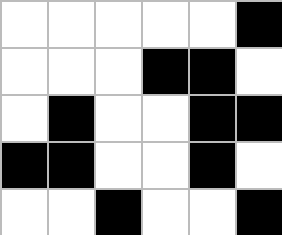[["white", "white", "white", "white", "white", "black"], ["white", "white", "white", "black", "black", "white"], ["white", "black", "white", "white", "black", "black"], ["black", "black", "white", "white", "black", "white"], ["white", "white", "black", "white", "white", "black"]]